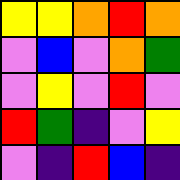[["yellow", "yellow", "orange", "red", "orange"], ["violet", "blue", "violet", "orange", "green"], ["violet", "yellow", "violet", "red", "violet"], ["red", "green", "indigo", "violet", "yellow"], ["violet", "indigo", "red", "blue", "indigo"]]